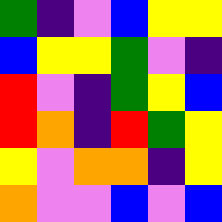[["green", "indigo", "violet", "blue", "yellow", "yellow"], ["blue", "yellow", "yellow", "green", "violet", "indigo"], ["red", "violet", "indigo", "green", "yellow", "blue"], ["red", "orange", "indigo", "red", "green", "yellow"], ["yellow", "violet", "orange", "orange", "indigo", "yellow"], ["orange", "violet", "violet", "blue", "violet", "blue"]]